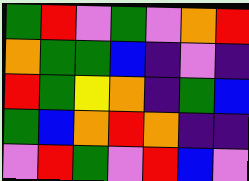[["green", "red", "violet", "green", "violet", "orange", "red"], ["orange", "green", "green", "blue", "indigo", "violet", "indigo"], ["red", "green", "yellow", "orange", "indigo", "green", "blue"], ["green", "blue", "orange", "red", "orange", "indigo", "indigo"], ["violet", "red", "green", "violet", "red", "blue", "violet"]]